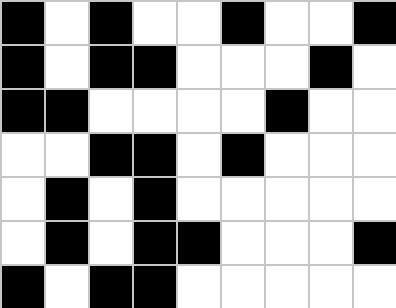[["black", "white", "black", "white", "white", "black", "white", "white", "black"], ["black", "white", "black", "black", "white", "white", "white", "black", "white"], ["black", "black", "white", "white", "white", "white", "black", "white", "white"], ["white", "white", "black", "black", "white", "black", "white", "white", "white"], ["white", "black", "white", "black", "white", "white", "white", "white", "white"], ["white", "black", "white", "black", "black", "white", "white", "white", "black"], ["black", "white", "black", "black", "white", "white", "white", "white", "white"]]